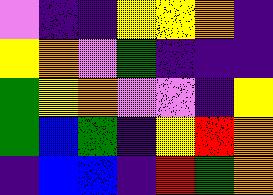[["violet", "indigo", "indigo", "yellow", "yellow", "orange", "indigo"], ["yellow", "orange", "violet", "green", "indigo", "indigo", "indigo"], ["green", "yellow", "orange", "violet", "violet", "indigo", "yellow"], ["green", "blue", "green", "indigo", "yellow", "red", "orange"], ["indigo", "blue", "blue", "indigo", "red", "green", "orange"]]